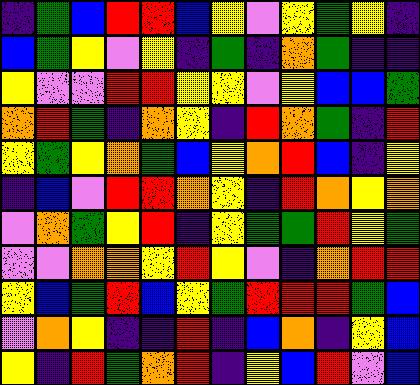[["indigo", "green", "blue", "red", "red", "blue", "yellow", "violet", "yellow", "green", "yellow", "indigo"], ["blue", "green", "yellow", "violet", "yellow", "indigo", "green", "indigo", "orange", "green", "indigo", "indigo"], ["yellow", "violet", "violet", "red", "red", "yellow", "yellow", "violet", "yellow", "blue", "blue", "green"], ["orange", "red", "green", "indigo", "orange", "yellow", "indigo", "red", "orange", "green", "indigo", "red"], ["yellow", "green", "yellow", "orange", "green", "blue", "yellow", "orange", "red", "blue", "indigo", "yellow"], ["indigo", "blue", "violet", "red", "red", "orange", "yellow", "indigo", "red", "orange", "yellow", "orange"], ["violet", "orange", "green", "yellow", "red", "indigo", "yellow", "green", "green", "red", "yellow", "green"], ["violet", "violet", "orange", "orange", "yellow", "red", "yellow", "violet", "indigo", "orange", "red", "red"], ["yellow", "blue", "green", "red", "blue", "yellow", "green", "red", "red", "red", "green", "blue"], ["violet", "orange", "yellow", "indigo", "indigo", "red", "indigo", "blue", "orange", "indigo", "yellow", "blue"], ["yellow", "indigo", "red", "green", "orange", "red", "indigo", "yellow", "blue", "red", "violet", "blue"]]